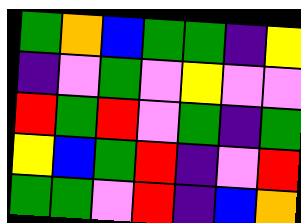[["green", "orange", "blue", "green", "green", "indigo", "yellow"], ["indigo", "violet", "green", "violet", "yellow", "violet", "violet"], ["red", "green", "red", "violet", "green", "indigo", "green"], ["yellow", "blue", "green", "red", "indigo", "violet", "red"], ["green", "green", "violet", "red", "indigo", "blue", "orange"]]